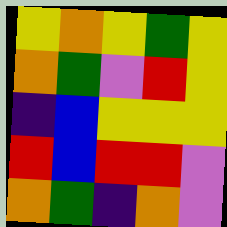[["yellow", "orange", "yellow", "green", "yellow"], ["orange", "green", "violet", "red", "yellow"], ["indigo", "blue", "yellow", "yellow", "yellow"], ["red", "blue", "red", "red", "violet"], ["orange", "green", "indigo", "orange", "violet"]]